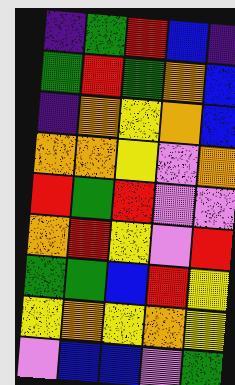[["indigo", "green", "red", "blue", "indigo"], ["green", "red", "green", "orange", "blue"], ["indigo", "orange", "yellow", "orange", "blue"], ["orange", "orange", "yellow", "violet", "orange"], ["red", "green", "red", "violet", "violet"], ["orange", "red", "yellow", "violet", "red"], ["green", "green", "blue", "red", "yellow"], ["yellow", "orange", "yellow", "orange", "yellow"], ["violet", "blue", "blue", "violet", "green"]]